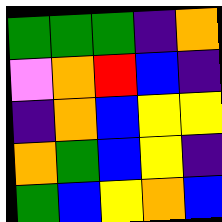[["green", "green", "green", "indigo", "orange"], ["violet", "orange", "red", "blue", "indigo"], ["indigo", "orange", "blue", "yellow", "yellow"], ["orange", "green", "blue", "yellow", "indigo"], ["green", "blue", "yellow", "orange", "blue"]]